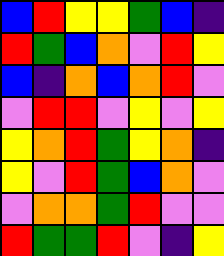[["blue", "red", "yellow", "yellow", "green", "blue", "indigo"], ["red", "green", "blue", "orange", "violet", "red", "yellow"], ["blue", "indigo", "orange", "blue", "orange", "red", "violet"], ["violet", "red", "red", "violet", "yellow", "violet", "yellow"], ["yellow", "orange", "red", "green", "yellow", "orange", "indigo"], ["yellow", "violet", "red", "green", "blue", "orange", "violet"], ["violet", "orange", "orange", "green", "red", "violet", "violet"], ["red", "green", "green", "red", "violet", "indigo", "yellow"]]